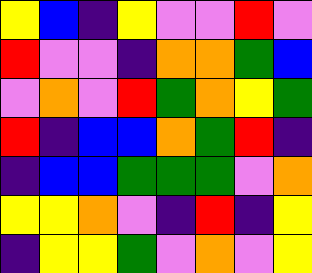[["yellow", "blue", "indigo", "yellow", "violet", "violet", "red", "violet"], ["red", "violet", "violet", "indigo", "orange", "orange", "green", "blue"], ["violet", "orange", "violet", "red", "green", "orange", "yellow", "green"], ["red", "indigo", "blue", "blue", "orange", "green", "red", "indigo"], ["indigo", "blue", "blue", "green", "green", "green", "violet", "orange"], ["yellow", "yellow", "orange", "violet", "indigo", "red", "indigo", "yellow"], ["indigo", "yellow", "yellow", "green", "violet", "orange", "violet", "yellow"]]